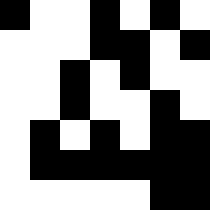[["black", "white", "white", "black", "white", "black", "white"], ["white", "white", "white", "black", "black", "white", "black"], ["white", "white", "black", "white", "black", "white", "white"], ["white", "white", "black", "white", "white", "black", "white"], ["white", "black", "white", "black", "white", "black", "black"], ["white", "black", "black", "black", "black", "black", "black"], ["white", "white", "white", "white", "white", "black", "black"]]